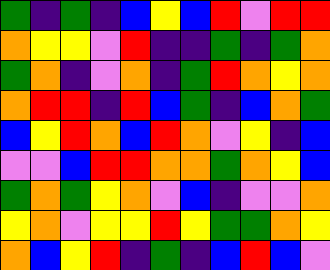[["green", "indigo", "green", "indigo", "blue", "yellow", "blue", "red", "violet", "red", "red"], ["orange", "yellow", "yellow", "violet", "red", "indigo", "indigo", "green", "indigo", "green", "orange"], ["green", "orange", "indigo", "violet", "orange", "indigo", "green", "red", "orange", "yellow", "orange"], ["orange", "red", "red", "indigo", "red", "blue", "green", "indigo", "blue", "orange", "green"], ["blue", "yellow", "red", "orange", "blue", "red", "orange", "violet", "yellow", "indigo", "blue"], ["violet", "violet", "blue", "red", "red", "orange", "orange", "green", "orange", "yellow", "blue"], ["green", "orange", "green", "yellow", "orange", "violet", "blue", "indigo", "violet", "violet", "orange"], ["yellow", "orange", "violet", "yellow", "yellow", "red", "yellow", "green", "green", "orange", "yellow"], ["orange", "blue", "yellow", "red", "indigo", "green", "indigo", "blue", "red", "blue", "violet"]]